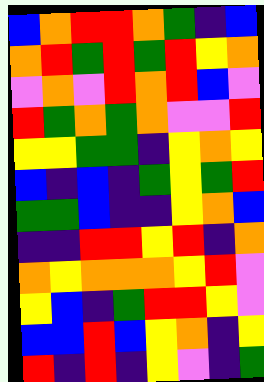[["blue", "orange", "red", "red", "orange", "green", "indigo", "blue"], ["orange", "red", "green", "red", "green", "red", "yellow", "orange"], ["violet", "orange", "violet", "red", "orange", "red", "blue", "violet"], ["red", "green", "orange", "green", "orange", "violet", "violet", "red"], ["yellow", "yellow", "green", "green", "indigo", "yellow", "orange", "yellow"], ["blue", "indigo", "blue", "indigo", "green", "yellow", "green", "red"], ["green", "green", "blue", "indigo", "indigo", "yellow", "orange", "blue"], ["indigo", "indigo", "red", "red", "yellow", "red", "indigo", "orange"], ["orange", "yellow", "orange", "orange", "orange", "yellow", "red", "violet"], ["yellow", "blue", "indigo", "green", "red", "red", "yellow", "violet"], ["blue", "blue", "red", "blue", "yellow", "orange", "indigo", "yellow"], ["red", "indigo", "red", "indigo", "yellow", "violet", "indigo", "green"]]